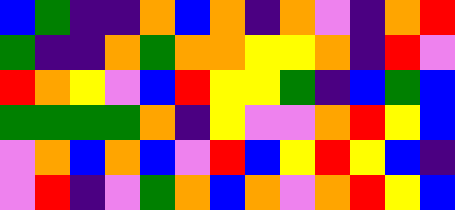[["blue", "green", "indigo", "indigo", "orange", "blue", "orange", "indigo", "orange", "violet", "indigo", "orange", "red"], ["green", "indigo", "indigo", "orange", "green", "orange", "orange", "yellow", "yellow", "orange", "indigo", "red", "violet"], ["red", "orange", "yellow", "violet", "blue", "red", "yellow", "yellow", "green", "indigo", "blue", "green", "blue"], ["green", "green", "green", "green", "orange", "indigo", "yellow", "violet", "violet", "orange", "red", "yellow", "blue"], ["violet", "orange", "blue", "orange", "blue", "violet", "red", "blue", "yellow", "red", "yellow", "blue", "indigo"], ["violet", "red", "indigo", "violet", "green", "orange", "blue", "orange", "violet", "orange", "red", "yellow", "blue"]]